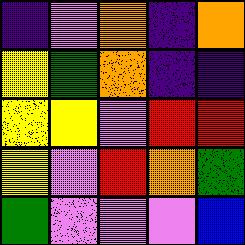[["indigo", "violet", "orange", "indigo", "orange"], ["yellow", "green", "orange", "indigo", "indigo"], ["yellow", "yellow", "violet", "red", "red"], ["yellow", "violet", "red", "orange", "green"], ["green", "violet", "violet", "violet", "blue"]]